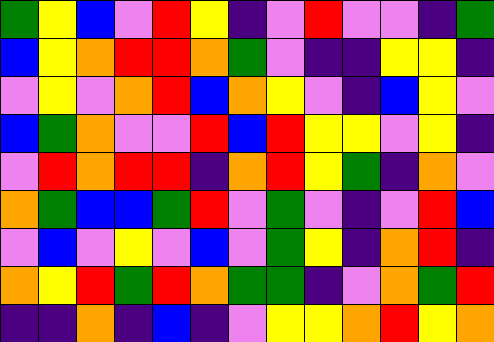[["green", "yellow", "blue", "violet", "red", "yellow", "indigo", "violet", "red", "violet", "violet", "indigo", "green"], ["blue", "yellow", "orange", "red", "red", "orange", "green", "violet", "indigo", "indigo", "yellow", "yellow", "indigo"], ["violet", "yellow", "violet", "orange", "red", "blue", "orange", "yellow", "violet", "indigo", "blue", "yellow", "violet"], ["blue", "green", "orange", "violet", "violet", "red", "blue", "red", "yellow", "yellow", "violet", "yellow", "indigo"], ["violet", "red", "orange", "red", "red", "indigo", "orange", "red", "yellow", "green", "indigo", "orange", "violet"], ["orange", "green", "blue", "blue", "green", "red", "violet", "green", "violet", "indigo", "violet", "red", "blue"], ["violet", "blue", "violet", "yellow", "violet", "blue", "violet", "green", "yellow", "indigo", "orange", "red", "indigo"], ["orange", "yellow", "red", "green", "red", "orange", "green", "green", "indigo", "violet", "orange", "green", "red"], ["indigo", "indigo", "orange", "indigo", "blue", "indigo", "violet", "yellow", "yellow", "orange", "red", "yellow", "orange"]]